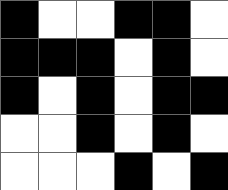[["black", "white", "white", "black", "black", "white"], ["black", "black", "black", "white", "black", "white"], ["black", "white", "black", "white", "black", "black"], ["white", "white", "black", "white", "black", "white"], ["white", "white", "white", "black", "white", "black"]]